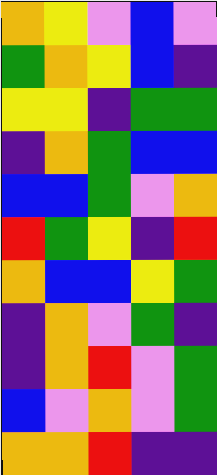[["orange", "yellow", "violet", "blue", "violet"], ["green", "orange", "yellow", "blue", "indigo"], ["yellow", "yellow", "indigo", "green", "green"], ["indigo", "orange", "green", "blue", "blue"], ["blue", "blue", "green", "violet", "orange"], ["red", "green", "yellow", "indigo", "red"], ["orange", "blue", "blue", "yellow", "green"], ["indigo", "orange", "violet", "green", "indigo"], ["indigo", "orange", "red", "violet", "green"], ["blue", "violet", "orange", "violet", "green"], ["orange", "orange", "red", "indigo", "indigo"]]